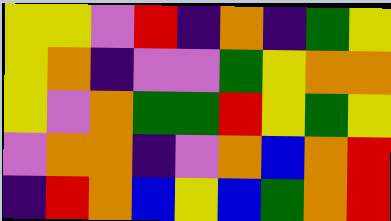[["yellow", "yellow", "violet", "red", "indigo", "orange", "indigo", "green", "yellow"], ["yellow", "orange", "indigo", "violet", "violet", "green", "yellow", "orange", "orange"], ["yellow", "violet", "orange", "green", "green", "red", "yellow", "green", "yellow"], ["violet", "orange", "orange", "indigo", "violet", "orange", "blue", "orange", "red"], ["indigo", "red", "orange", "blue", "yellow", "blue", "green", "orange", "red"]]